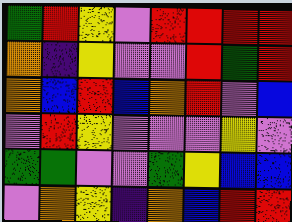[["green", "red", "yellow", "violet", "red", "red", "red", "red"], ["orange", "indigo", "yellow", "violet", "violet", "red", "green", "red"], ["orange", "blue", "red", "blue", "orange", "red", "violet", "blue"], ["violet", "red", "yellow", "violet", "violet", "violet", "yellow", "violet"], ["green", "green", "violet", "violet", "green", "yellow", "blue", "blue"], ["violet", "orange", "yellow", "indigo", "orange", "blue", "red", "red"]]